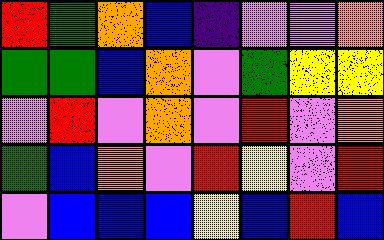[["red", "green", "orange", "blue", "indigo", "violet", "violet", "orange"], ["green", "green", "blue", "orange", "violet", "green", "yellow", "yellow"], ["violet", "red", "violet", "orange", "violet", "red", "violet", "orange"], ["green", "blue", "orange", "violet", "red", "yellow", "violet", "red"], ["violet", "blue", "blue", "blue", "yellow", "blue", "red", "blue"]]